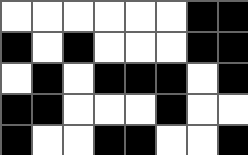[["white", "white", "white", "white", "white", "white", "black", "black"], ["black", "white", "black", "white", "white", "white", "black", "black"], ["white", "black", "white", "black", "black", "black", "white", "black"], ["black", "black", "white", "white", "white", "black", "white", "white"], ["black", "white", "white", "black", "black", "white", "white", "black"]]